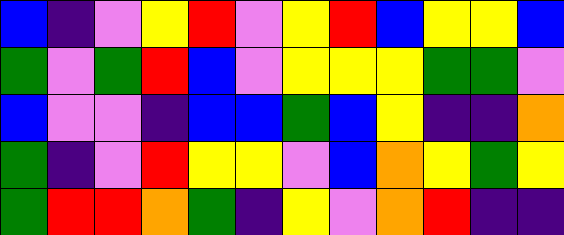[["blue", "indigo", "violet", "yellow", "red", "violet", "yellow", "red", "blue", "yellow", "yellow", "blue"], ["green", "violet", "green", "red", "blue", "violet", "yellow", "yellow", "yellow", "green", "green", "violet"], ["blue", "violet", "violet", "indigo", "blue", "blue", "green", "blue", "yellow", "indigo", "indigo", "orange"], ["green", "indigo", "violet", "red", "yellow", "yellow", "violet", "blue", "orange", "yellow", "green", "yellow"], ["green", "red", "red", "orange", "green", "indigo", "yellow", "violet", "orange", "red", "indigo", "indigo"]]